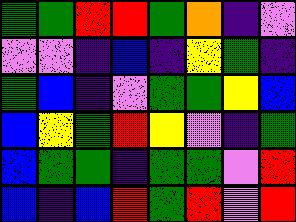[["green", "green", "red", "red", "green", "orange", "indigo", "violet"], ["violet", "violet", "indigo", "blue", "indigo", "yellow", "green", "indigo"], ["green", "blue", "indigo", "violet", "green", "green", "yellow", "blue"], ["blue", "yellow", "green", "red", "yellow", "violet", "indigo", "green"], ["blue", "green", "green", "indigo", "green", "green", "violet", "red"], ["blue", "indigo", "blue", "red", "green", "red", "violet", "red"]]